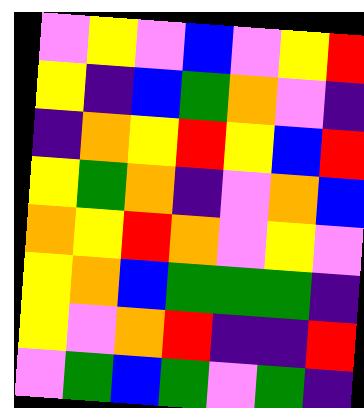[["violet", "yellow", "violet", "blue", "violet", "yellow", "red"], ["yellow", "indigo", "blue", "green", "orange", "violet", "indigo"], ["indigo", "orange", "yellow", "red", "yellow", "blue", "red"], ["yellow", "green", "orange", "indigo", "violet", "orange", "blue"], ["orange", "yellow", "red", "orange", "violet", "yellow", "violet"], ["yellow", "orange", "blue", "green", "green", "green", "indigo"], ["yellow", "violet", "orange", "red", "indigo", "indigo", "red"], ["violet", "green", "blue", "green", "violet", "green", "indigo"]]